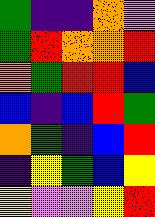[["green", "indigo", "indigo", "orange", "violet"], ["green", "red", "orange", "orange", "red"], ["orange", "green", "red", "red", "blue"], ["blue", "indigo", "blue", "red", "green"], ["orange", "green", "indigo", "blue", "red"], ["indigo", "yellow", "green", "blue", "yellow"], ["yellow", "violet", "violet", "yellow", "red"]]